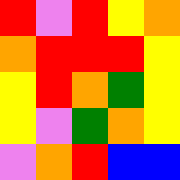[["red", "violet", "red", "yellow", "orange"], ["orange", "red", "red", "red", "yellow"], ["yellow", "red", "orange", "green", "yellow"], ["yellow", "violet", "green", "orange", "yellow"], ["violet", "orange", "red", "blue", "blue"]]